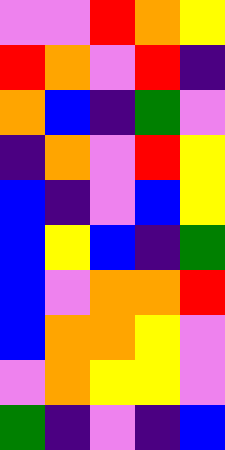[["violet", "violet", "red", "orange", "yellow"], ["red", "orange", "violet", "red", "indigo"], ["orange", "blue", "indigo", "green", "violet"], ["indigo", "orange", "violet", "red", "yellow"], ["blue", "indigo", "violet", "blue", "yellow"], ["blue", "yellow", "blue", "indigo", "green"], ["blue", "violet", "orange", "orange", "red"], ["blue", "orange", "orange", "yellow", "violet"], ["violet", "orange", "yellow", "yellow", "violet"], ["green", "indigo", "violet", "indigo", "blue"]]